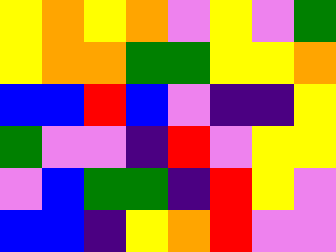[["yellow", "orange", "yellow", "orange", "violet", "yellow", "violet", "green"], ["yellow", "orange", "orange", "green", "green", "yellow", "yellow", "orange"], ["blue", "blue", "red", "blue", "violet", "indigo", "indigo", "yellow"], ["green", "violet", "violet", "indigo", "red", "violet", "yellow", "yellow"], ["violet", "blue", "green", "green", "indigo", "red", "yellow", "violet"], ["blue", "blue", "indigo", "yellow", "orange", "red", "violet", "violet"]]